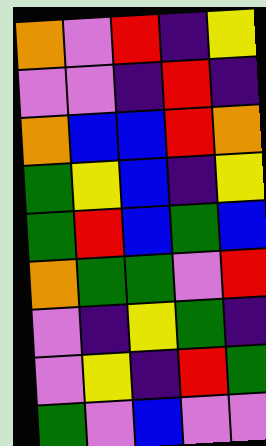[["orange", "violet", "red", "indigo", "yellow"], ["violet", "violet", "indigo", "red", "indigo"], ["orange", "blue", "blue", "red", "orange"], ["green", "yellow", "blue", "indigo", "yellow"], ["green", "red", "blue", "green", "blue"], ["orange", "green", "green", "violet", "red"], ["violet", "indigo", "yellow", "green", "indigo"], ["violet", "yellow", "indigo", "red", "green"], ["green", "violet", "blue", "violet", "violet"]]